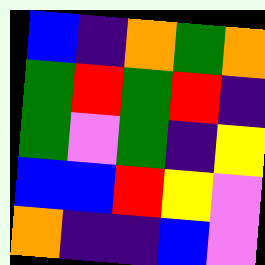[["blue", "indigo", "orange", "green", "orange"], ["green", "red", "green", "red", "indigo"], ["green", "violet", "green", "indigo", "yellow"], ["blue", "blue", "red", "yellow", "violet"], ["orange", "indigo", "indigo", "blue", "violet"]]